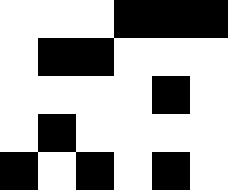[["white", "white", "white", "black", "black", "black"], ["white", "black", "black", "white", "white", "white"], ["white", "white", "white", "white", "black", "white"], ["white", "black", "white", "white", "white", "white"], ["black", "white", "black", "white", "black", "white"]]